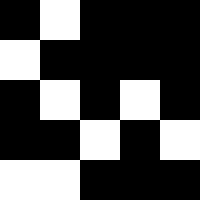[["black", "white", "black", "black", "black"], ["white", "black", "black", "black", "black"], ["black", "white", "black", "white", "black"], ["black", "black", "white", "black", "white"], ["white", "white", "black", "black", "black"]]